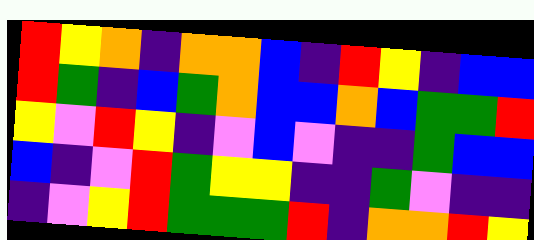[["red", "yellow", "orange", "indigo", "orange", "orange", "blue", "indigo", "red", "yellow", "indigo", "blue", "blue"], ["red", "green", "indigo", "blue", "green", "orange", "blue", "blue", "orange", "blue", "green", "green", "red"], ["yellow", "violet", "red", "yellow", "indigo", "violet", "blue", "violet", "indigo", "indigo", "green", "blue", "blue"], ["blue", "indigo", "violet", "red", "green", "yellow", "yellow", "indigo", "indigo", "green", "violet", "indigo", "indigo"], ["indigo", "violet", "yellow", "red", "green", "green", "green", "red", "indigo", "orange", "orange", "red", "yellow"]]